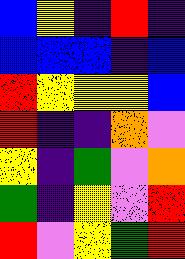[["blue", "yellow", "indigo", "red", "indigo"], ["blue", "blue", "blue", "indigo", "blue"], ["red", "yellow", "yellow", "yellow", "blue"], ["red", "indigo", "indigo", "orange", "violet"], ["yellow", "indigo", "green", "violet", "orange"], ["green", "indigo", "yellow", "violet", "red"], ["red", "violet", "yellow", "green", "red"]]